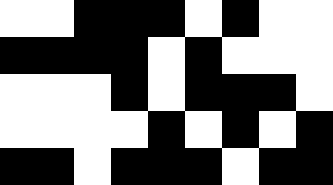[["white", "white", "black", "black", "black", "white", "black", "white", "white"], ["black", "black", "black", "black", "white", "black", "white", "white", "white"], ["white", "white", "white", "black", "white", "black", "black", "black", "white"], ["white", "white", "white", "white", "black", "white", "black", "white", "black"], ["black", "black", "white", "black", "black", "black", "white", "black", "black"]]